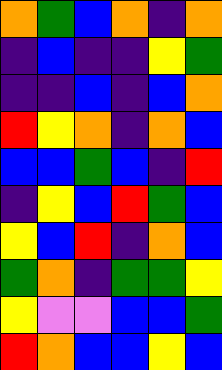[["orange", "green", "blue", "orange", "indigo", "orange"], ["indigo", "blue", "indigo", "indigo", "yellow", "green"], ["indigo", "indigo", "blue", "indigo", "blue", "orange"], ["red", "yellow", "orange", "indigo", "orange", "blue"], ["blue", "blue", "green", "blue", "indigo", "red"], ["indigo", "yellow", "blue", "red", "green", "blue"], ["yellow", "blue", "red", "indigo", "orange", "blue"], ["green", "orange", "indigo", "green", "green", "yellow"], ["yellow", "violet", "violet", "blue", "blue", "green"], ["red", "orange", "blue", "blue", "yellow", "blue"]]